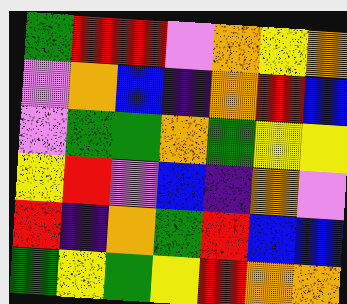[["green", "red", "red", "violet", "orange", "yellow", "orange"], ["violet", "orange", "blue", "indigo", "orange", "red", "blue"], ["violet", "green", "green", "orange", "green", "yellow", "yellow"], ["yellow", "red", "violet", "blue", "indigo", "orange", "violet"], ["red", "indigo", "orange", "green", "red", "blue", "blue"], ["green", "yellow", "green", "yellow", "red", "orange", "orange"]]